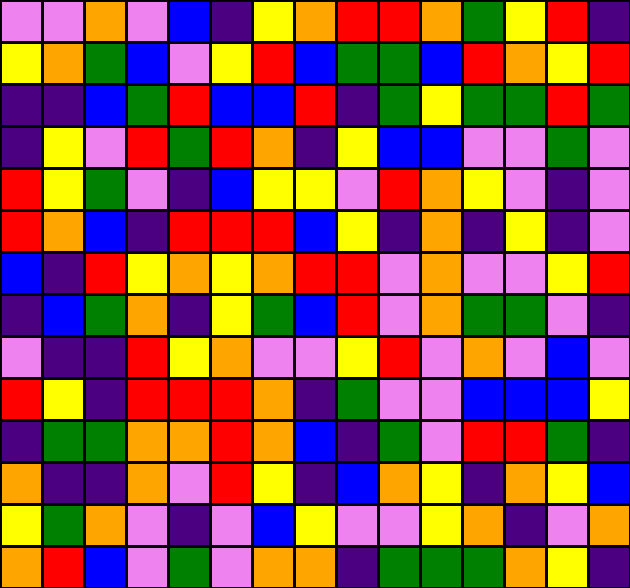[["violet", "violet", "orange", "violet", "blue", "indigo", "yellow", "orange", "red", "red", "orange", "green", "yellow", "red", "indigo"], ["yellow", "orange", "green", "blue", "violet", "yellow", "red", "blue", "green", "green", "blue", "red", "orange", "yellow", "red"], ["indigo", "indigo", "blue", "green", "red", "blue", "blue", "red", "indigo", "green", "yellow", "green", "green", "red", "green"], ["indigo", "yellow", "violet", "red", "green", "red", "orange", "indigo", "yellow", "blue", "blue", "violet", "violet", "green", "violet"], ["red", "yellow", "green", "violet", "indigo", "blue", "yellow", "yellow", "violet", "red", "orange", "yellow", "violet", "indigo", "violet"], ["red", "orange", "blue", "indigo", "red", "red", "red", "blue", "yellow", "indigo", "orange", "indigo", "yellow", "indigo", "violet"], ["blue", "indigo", "red", "yellow", "orange", "yellow", "orange", "red", "red", "violet", "orange", "violet", "violet", "yellow", "red"], ["indigo", "blue", "green", "orange", "indigo", "yellow", "green", "blue", "red", "violet", "orange", "green", "green", "violet", "indigo"], ["violet", "indigo", "indigo", "red", "yellow", "orange", "violet", "violet", "yellow", "red", "violet", "orange", "violet", "blue", "violet"], ["red", "yellow", "indigo", "red", "red", "red", "orange", "indigo", "green", "violet", "violet", "blue", "blue", "blue", "yellow"], ["indigo", "green", "green", "orange", "orange", "red", "orange", "blue", "indigo", "green", "violet", "red", "red", "green", "indigo"], ["orange", "indigo", "indigo", "orange", "violet", "red", "yellow", "indigo", "blue", "orange", "yellow", "indigo", "orange", "yellow", "blue"], ["yellow", "green", "orange", "violet", "indigo", "violet", "blue", "yellow", "violet", "violet", "yellow", "orange", "indigo", "violet", "orange"], ["orange", "red", "blue", "violet", "green", "violet", "orange", "orange", "indigo", "green", "green", "green", "orange", "yellow", "indigo"]]